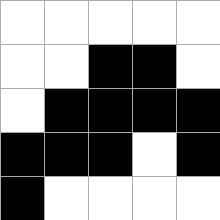[["white", "white", "white", "white", "white"], ["white", "white", "black", "black", "white"], ["white", "black", "black", "black", "black"], ["black", "black", "black", "white", "black"], ["black", "white", "white", "white", "white"]]